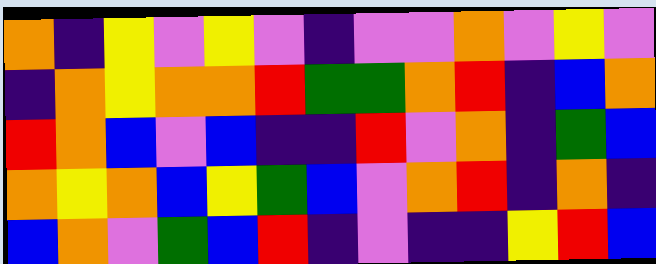[["orange", "indigo", "yellow", "violet", "yellow", "violet", "indigo", "violet", "violet", "orange", "violet", "yellow", "violet"], ["indigo", "orange", "yellow", "orange", "orange", "red", "green", "green", "orange", "red", "indigo", "blue", "orange"], ["red", "orange", "blue", "violet", "blue", "indigo", "indigo", "red", "violet", "orange", "indigo", "green", "blue"], ["orange", "yellow", "orange", "blue", "yellow", "green", "blue", "violet", "orange", "red", "indigo", "orange", "indigo"], ["blue", "orange", "violet", "green", "blue", "red", "indigo", "violet", "indigo", "indigo", "yellow", "red", "blue"]]